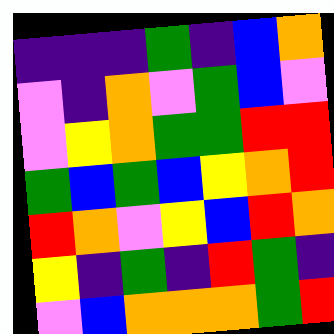[["indigo", "indigo", "indigo", "green", "indigo", "blue", "orange"], ["violet", "indigo", "orange", "violet", "green", "blue", "violet"], ["violet", "yellow", "orange", "green", "green", "red", "red"], ["green", "blue", "green", "blue", "yellow", "orange", "red"], ["red", "orange", "violet", "yellow", "blue", "red", "orange"], ["yellow", "indigo", "green", "indigo", "red", "green", "indigo"], ["violet", "blue", "orange", "orange", "orange", "green", "red"]]